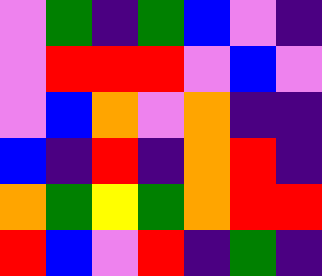[["violet", "green", "indigo", "green", "blue", "violet", "indigo"], ["violet", "red", "red", "red", "violet", "blue", "violet"], ["violet", "blue", "orange", "violet", "orange", "indigo", "indigo"], ["blue", "indigo", "red", "indigo", "orange", "red", "indigo"], ["orange", "green", "yellow", "green", "orange", "red", "red"], ["red", "blue", "violet", "red", "indigo", "green", "indigo"]]